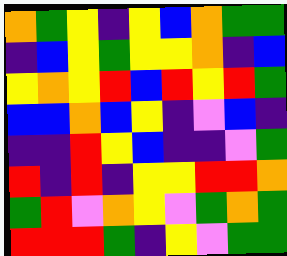[["orange", "green", "yellow", "indigo", "yellow", "blue", "orange", "green", "green"], ["indigo", "blue", "yellow", "green", "yellow", "yellow", "orange", "indigo", "blue"], ["yellow", "orange", "yellow", "red", "blue", "red", "yellow", "red", "green"], ["blue", "blue", "orange", "blue", "yellow", "indigo", "violet", "blue", "indigo"], ["indigo", "indigo", "red", "yellow", "blue", "indigo", "indigo", "violet", "green"], ["red", "indigo", "red", "indigo", "yellow", "yellow", "red", "red", "orange"], ["green", "red", "violet", "orange", "yellow", "violet", "green", "orange", "green"], ["red", "red", "red", "green", "indigo", "yellow", "violet", "green", "green"]]